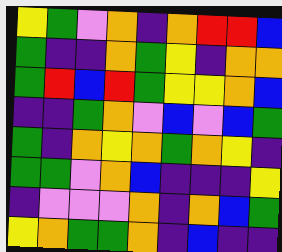[["yellow", "green", "violet", "orange", "indigo", "orange", "red", "red", "blue"], ["green", "indigo", "indigo", "orange", "green", "yellow", "indigo", "orange", "orange"], ["green", "red", "blue", "red", "green", "yellow", "yellow", "orange", "blue"], ["indigo", "indigo", "green", "orange", "violet", "blue", "violet", "blue", "green"], ["green", "indigo", "orange", "yellow", "orange", "green", "orange", "yellow", "indigo"], ["green", "green", "violet", "orange", "blue", "indigo", "indigo", "indigo", "yellow"], ["indigo", "violet", "violet", "violet", "orange", "indigo", "orange", "blue", "green"], ["yellow", "orange", "green", "green", "orange", "indigo", "blue", "indigo", "indigo"]]